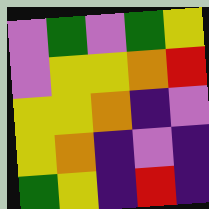[["violet", "green", "violet", "green", "yellow"], ["violet", "yellow", "yellow", "orange", "red"], ["yellow", "yellow", "orange", "indigo", "violet"], ["yellow", "orange", "indigo", "violet", "indigo"], ["green", "yellow", "indigo", "red", "indigo"]]